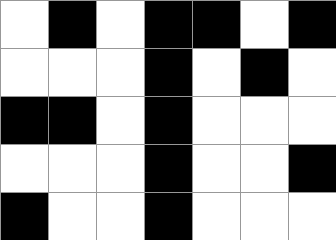[["white", "black", "white", "black", "black", "white", "black"], ["white", "white", "white", "black", "white", "black", "white"], ["black", "black", "white", "black", "white", "white", "white"], ["white", "white", "white", "black", "white", "white", "black"], ["black", "white", "white", "black", "white", "white", "white"]]